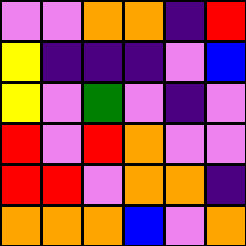[["violet", "violet", "orange", "orange", "indigo", "red"], ["yellow", "indigo", "indigo", "indigo", "violet", "blue"], ["yellow", "violet", "green", "violet", "indigo", "violet"], ["red", "violet", "red", "orange", "violet", "violet"], ["red", "red", "violet", "orange", "orange", "indigo"], ["orange", "orange", "orange", "blue", "violet", "orange"]]